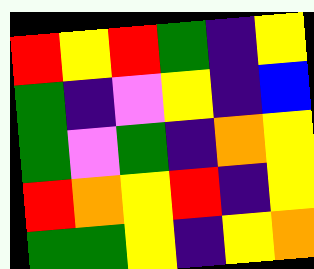[["red", "yellow", "red", "green", "indigo", "yellow"], ["green", "indigo", "violet", "yellow", "indigo", "blue"], ["green", "violet", "green", "indigo", "orange", "yellow"], ["red", "orange", "yellow", "red", "indigo", "yellow"], ["green", "green", "yellow", "indigo", "yellow", "orange"]]